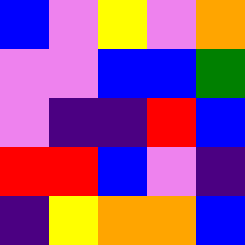[["blue", "violet", "yellow", "violet", "orange"], ["violet", "violet", "blue", "blue", "green"], ["violet", "indigo", "indigo", "red", "blue"], ["red", "red", "blue", "violet", "indigo"], ["indigo", "yellow", "orange", "orange", "blue"]]